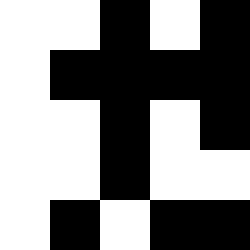[["white", "white", "black", "white", "black"], ["white", "black", "black", "black", "black"], ["white", "white", "black", "white", "black"], ["white", "white", "black", "white", "white"], ["white", "black", "white", "black", "black"]]